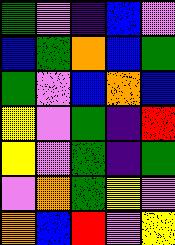[["green", "violet", "indigo", "blue", "violet"], ["blue", "green", "orange", "blue", "green"], ["green", "violet", "blue", "orange", "blue"], ["yellow", "violet", "green", "indigo", "red"], ["yellow", "violet", "green", "indigo", "green"], ["violet", "orange", "green", "yellow", "violet"], ["orange", "blue", "red", "violet", "yellow"]]